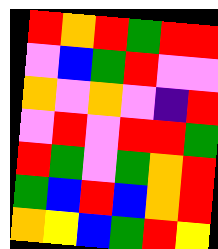[["red", "orange", "red", "green", "red", "red"], ["violet", "blue", "green", "red", "violet", "violet"], ["orange", "violet", "orange", "violet", "indigo", "red"], ["violet", "red", "violet", "red", "red", "green"], ["red", "green", "violet", "green", "orange", "red"], ["green", "blue", "red", "blue", "orange", "red"], ["orange", "yellow", "blue", "green", "red", "yellow"]]